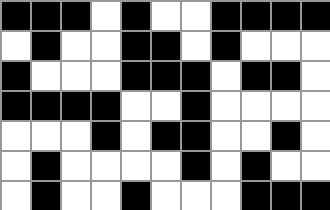[["black", "black", "black", "white", "black", "white", "white", "black", "black", "black", "black"], ["white", "black", "white", "white", "black", "black", "white", "black", "white", "white", "white"], ["black", "white", "white", "white", "black", "black", "black", "white", "black", "black", "white"], ["black", "black", "black", "black", "white", "white", "black", "white", "white", "white", "white"], ["white", "white", "white", "black", "white", "black", "black", "white", "white", "black", "white"], ["white", "black", "white", "white", "white", "white", "black", "white", "black", "white", "white"], ["white", "black", "white", "white", "black", "white", "white", "white", "black", "black", "black"]]